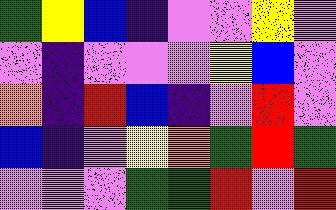[["green", "yellow", "blue", "indigo", "violet", "violet", "yellow", "violet"], ["violet", "indigo", "violet", "violet", "violet", "yellow", "blue", "violet"], ["orange", "indigo", "red", "blue", "indigo", "violet", "red", "violet"], ["blue", "indigo", "violet", "yellow", "orange", "green", "red", "green"], ["violet", "violet", "violet", "green", "green", "red", "violet", "red"]]